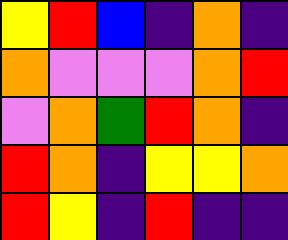[["yellow", "red", "blue", "indigo", "orange", "indigo"], ["orange", "violet", "violet", "violet", "orange", "red"], ["violet", "orange", "green", "red", "orange", "indigo"], ["red", "orange", "indigo", "yellow", "yellow", "orange"], ["red", "yellow", "indigo", "red", "indigo", "indigo"]]